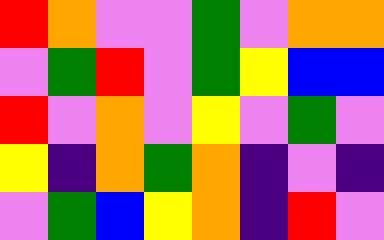[["red", "orange", "violet", "violet", "green", "violet", "orange", "orange"], ["violet", "green", "red", "violet", "green", "yellow", "blue", "blue"], ["red", "violet", "orange", "violet", "yellow", "violet", "green", "violet"], ["yellow", "indigo", "orange", "green", "orange", "indigo", "violet", "indigo"], ["violet", "green", "blue", "yellow", "orange", "indigo", "red", "violet"]]